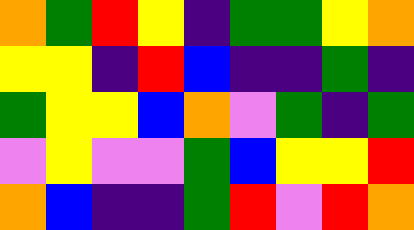[["orange", "green", "red", "yellow", "indigo", "green", "green", "yellow", "orange"], ["yellow", "yellow", "indigo", "red", "blue", "indigo", "indigo", "green", "indigo"], ["green", "yellow", "yellow", "blue", "orange", "violet", "green", "indigo", "green"], ["violet", "yellow", "violet", "violet", "green", "blue", "yellow", "yellow", "red"], ["orange", "blue", "indigo", "indigo", "green", "red", "violet", "red", "orange"]]